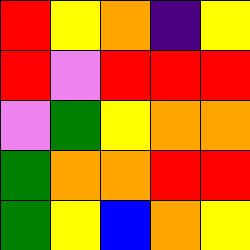[["red", "yellow", "orange", "indigo", "yellow"], ["red", "violet", "red", "red", "red"], ["violet", "green", "yellow", "orange", "orange"], ["green", "orange", "orange", "red", "red"], ["green", "yellow", "blue", "orange", "yellow"]]